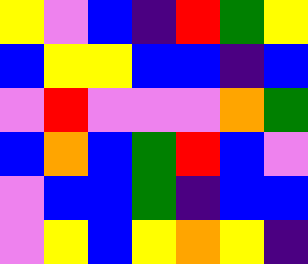[["yellow", "violet", "blue", "indigo", "red", "green", "yellow"], ["blue", "yellow", "yellow", "blue", "blue", "indigo", "blue"], ["violet", "red", "violet", "violet", "violet", "orange", "green"], ["blue", "orange", "blue", "green", "red", "blue", "violet"], ["violet", "blue", "blue", "green", "indigo", "blue", "blue"], ["violet", "yellow", "blue", "yellow", "orange", "yellow", "indigo"]]